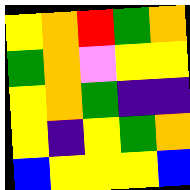[["yellow", "orange", "red", "green", "orange"], ["green", "orange", "violet", "yellow", "yellow"], ["yellow", "orange", "green", "indigo", "indigo"], ["yellow", "indigo", "yellow", "green", "orange"], ["blue", "yellow", "yellow", "yellow", "blue"]]